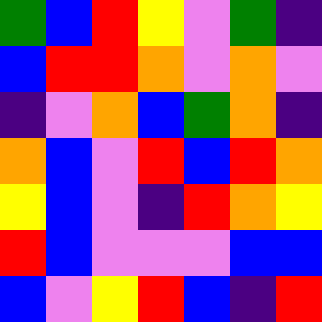[["green", "blue", "red", "yellow", "violet", "green", "indigo"], ["blue", "red", "red", "orange", "violet", "orange", "violet"], ["indigo", "violet", "orange", "blue", "green", "orange", "indigo"], ["orange", "blue", "violet", "red", "blue", "red", "orange"], ["yellow", "blue", "violet", "indigo", "red", "orange", "yellow"], ["red", "blue", "violet", "violet", "violet", "blue", "blue"], ["blue", "violet", "yellow", "red", "blue", "indigo", "red"]]